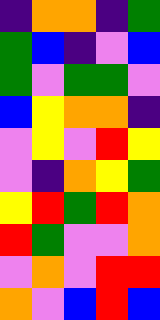[["indigo", "orange", "orange", "indigo", "green"], ["green", "blue", "indigo", "violet", "blue"], ["green", "violet", "green", "green", "violet"], ["blue", "yellow", "orange", "orange", "indigo"], ["violet", "yellow", "violet", "red", "yellow"], ["violet", "indigo", "orange", "yellow", "green"], ["yellow", "red", "green", "red", "orange"], ["red", "green", "violet", "violet", "orange"], ["violet", "orange", "violet", "red", "red"], ["orange", "violet", "blue", "red", "blue"]]